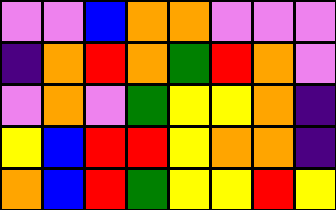[["violet", "violet", "blue", "orange", "orange", "violet", "violet", "violet"], ["indigo", "orange", "red", "orange", "green", "red", "orange", "violet"], ["violet", "orange", "violet", "green", "yellow", "yellow", "orange", "indigo"], ["yellow", "blue", "red", "red", "yellow", "orange", "orange", "indigo"], ["orange", "blue", "red", "green", "yellow", "yellow", "red", "yellow"]]